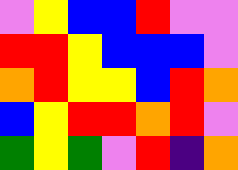[["violet", "yellow", "blue", "blue", "red", "violet", "violet"], ["red", "red", "yellow", "blue", "blue", "blue", "violet"], ["orange", "red", "yellow", "yellow", "blue", "red", "orange"], ["blue", "yellow", "red", "red", "orange", "red", "violet"], ["green", "yellow", "green", "violet", "red", "indigo", "orange"]]